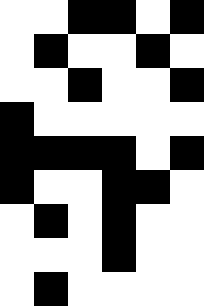[["white", "white", "black", "black", "white", "black"], ["white", "black", "white", "white", "black", "white"], ["white", "white", "black", "white", "white", "black"], ["black", "white", "white", "white", "white", "white"], ["black", "black", "black", "black", "white", "black"], ["black", "white", "white", "black", "black", "white"], ["white", "black", "white", "black", "white", "white"], ["white", "white", "white", "black", "white", "white"], ["white", "black", "white", "white", "white", "white"]]